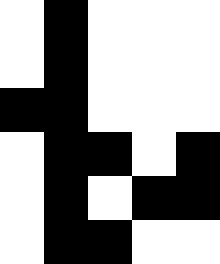[["white", "black", "white", "white", "white"], ["white", "black", "white", "white", "white"], ["black", "black", "white", "white", "white"], ["white", "black", "black", "white", "black"], ["white", "black", "white", "black", "black"], ["white", "black", "black", "white", "white"]]